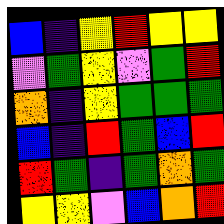[["blue", "indigo", "yellow", "red", "yellow", "yellow"], ["violet", "green", "yellow", "violet", "green", "red"], ["orange", "indigo", "yellow", "green", "green", "green"], ["blue", "indigo", "red", "green", "blue", "red"], ["red", "green", "indigo", "green", "orange", "green"], ["yellow", "yellow", "violet", "blue", "orange", "red"]]